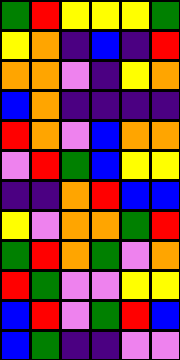[["green", "red", "yellow", "yellow", "yellow", "green"], ["yellow", "orange", "indigo", "blue", "indigo", "red"], ["orange", "orange", "violet", "indigo", "yellow", "orange"], ["blue", "orange", "indigo", "indigo", "indigo", "indigo"], ["red", "orange", "violet", "blue", "orange", "orange"], ["violet", "red", "green", "blue", "yellow", "yellow"], ["indigo", "indigo", "orange", "red", "blue", "blue"], ["yellow", "violet", "orange", "orange", "green", "red"], ["green", "red", "orange", "green", "violet", "orange"], ["red", "green", "violet", "violet", "yellow", "yellow"], ["blue", "red", "violet", "green", "red", "blue"], ["blue", "green", "indigo", "indigo", "violet", "violet"]]